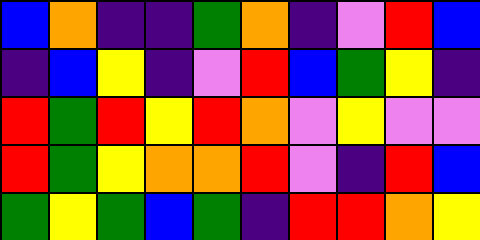[["blue", "orange", "indigo", "indigo", "green", "orange", "indigo", "violet", "red", "blue"], ["indigo", "blue", "yellow", "indigo", "violet", "red", "blue", "green", "yellow", "indigo"], ["red", "green", "red", "yellow", "red", "orange", "violet", "yellow", "violet", "violet"], ["red", "green", "yellow", "orange", "orange", "red", "violet", "indigo", "red", "blue"], ["green", "yellow", "green", "blue", "green", "indigo", "red", "red", "orange", "yellow"]]